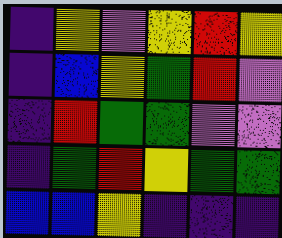[["indigo", "yellow", "violet", "yellow", "red", "yellow"], ["indigo", "blue", "yellow", "green", "red", "violet"], ["indigo", "red", "green", "green", "violet", "violet"], ["indigo", "green", "red", "yellow", "green", "green"], ["blue", "blue", "yellow", "indigo", "indigo", "indigo"]]